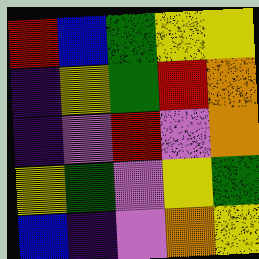[["red", "blue", "green", "yellow", "yellow"], ["indigo", "yellow", "green", "red", "orange"], ["indigo", "violet", "red", "violet", "orange"], ["yellow", "green", "violet", "yellow", "green"], ["blue", "indigo", "violet", "orange", "yellow"]]